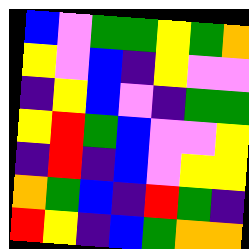[["blue", "violet", "green", "green", "yellow", "green", "orange"], ["yellow", "violet", "blue", "indigo", "yellow", "violet", "violet"], ["indigo", "yellow", "blue", "violet", "indigo", "green", "green"], ["yellow", "red", "green", "blue", "violet", "violet", "yellow"], ["indigo", "red", "indigo", "blue", "violet", "yellow", "yellow"], ["orange", "green", "blue", "indigo", "red", "green", "indigo"], ["red", "yellow", "indigo", "blue", "green", "orange", "orange"]]